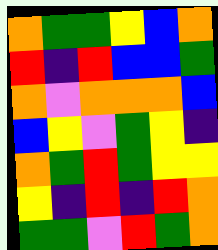[["orange", "green", "green", "yellow", "blue", "orange"], ["red", "indigo", "red", "blue", "blue", "green"], ["orange", "violet", "orange", "orange", "orange", "blue"], ["blue", "yellow", "violet", "green", "yellow", "indigo"], ["orange", "green", "red", "green", "yellow", "yellow"], ["yellow", "indigo", "red", "indigo", "red", "orange"], ["green", "green", "violet", "red", "green", "orange"]]